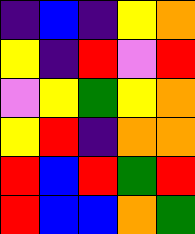[["indigo", "blue", "indigo", "yellow", "orange"], ["yellow", "indigo", "red", "violet", "red"], ["violet", "yellow", "green", "yellow", "orange"], ["yellow", "red", "indigo", "orange", "orange"], ["red", "blue", "red", "green", "red"], ["red", "blue", "blue", "orange", "green"]]